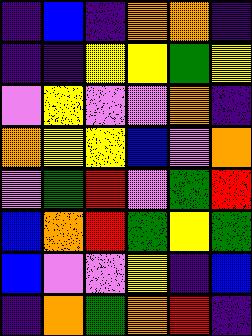[["indigo", "blue", "indigo", "orange", "orange", "indigo"], ["indigo", "indigo", "yellow", "yellow", "green", "yellow"], ["violet", "yellow", "violet", "violet", "orange", "indigo"], ["orange", "yellow", "yellow", "blue", "violet", "orange"], ["violet", "green", "red", "violet", "green", "red"], ["blue", "orange", "red", "green", "yellow", "green"], ["blue", "violet", "violet", "yellow", "indigo", "blue"], ["indigo", "orange", "green", "orange", "red", "indigo"]]